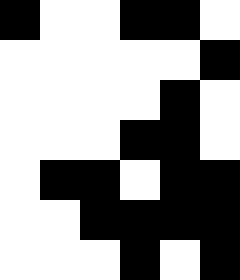[["black", "white", "white", "black", "black", "white"], ["white", "white", "white", "white", "white", "black"], ["white", "white", "white", "white", "black", "white"], ["white", "white", "white", "black", "black", "white"], ["white", "black", "black", "white", "black", "black"], ["white", "white", "black", "black", "black", "black"], ["white", "white", "white", "black", "white", "black"]]